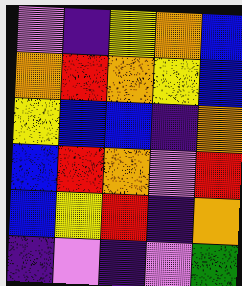[["violet", "indigo", "yellow", "orange", "blue"], ["orange", "red", "orange", "yellow", "blue"], ["yellow", "blue", "blue", "indigo", "orange"], ["blue", "red", "orange", "violet", "red"], ["blue", "yellow", "red", "indigo", "orange"], ["indigo", "violet", "indigo", "violet", "green"]]